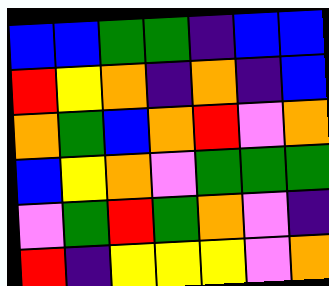[["blue", "blue", "green", "green", "indigo", "blue", "blue"], ["red", "yellow", "orange", "indigo", "orange", "indigo", "blue"], ["orange", "green", "blue", "orange", "red", "violet", "orange"], ["blue", "yellow", "orange", "violet", "green", "green", "green"], ["violet", "green", "red", "green", "orange", "violet", "indigo"], ["red", "indigo", "yellow", "yellow", "yellow", "violet", "orange"]]